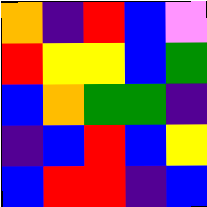[["orange", "indigo", "red", "blue", "violet"], ["red", "yellow", "yellow", "blue", "green"], ["blue", "orange", "green", "green", "indigo"], ["indigo", "blue", "red", "blue", "yellow"], ["blue", "red", "red", "indigo", "blue"]]